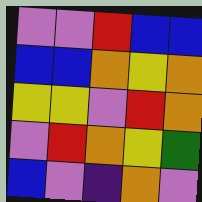[["violet", "violet", "red", "blue", "blue"], ["blue", "blue", "orange", "yellow", "orange"], ["yellow", "yellow", "violet", "red", "orange"], ["violet", "red", "orange", "yellow", "green"], ["blue", "violet", "indigo", "orange", "violet"]]